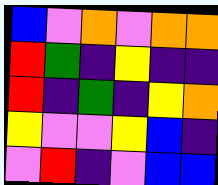[["blue", "violet", "orange", "violet", "orange", "orange"], ["red", "green", "indigo", "yellow", "indigo", "indigo"], ["red", "indigo", "green", "indigo", "yellow", "orange"], ["yellow", "violet", "violet", "yellow", "blue", "indigo"], ["violet", "red", "indigo", "violet", "blue", "blue"]]